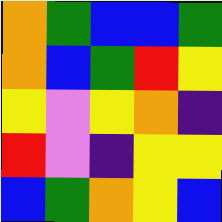[["orange", "green", "blue", "blue", "green"], ["orange", "blue", "green", "red", "yellow"], ["yellow", "violet", "yellow", "orange", "indigo"], ["red", "violet", "indigo", "yellow", "yellow"], ["blue", "green", "orange", "yellow", "blue"]]